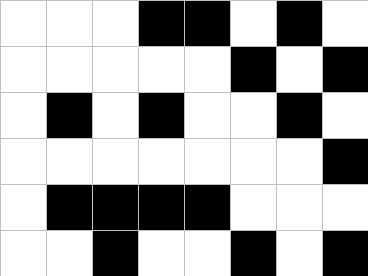[["white", "white", "white", "black", "black", "white", "black", "white"], ["white", "white", "white", "white", "white", "black", "white", "black"], ["white", "black", "white", "black", "white", "white", "black", "white"], ["white", "white", "white", "white", "white", "white", "white", "black"], ["white", "black", "black", "black", "black", "white", "white", "white"], ["white", "white", "black", "white", "white", "black", "white", "black"]]